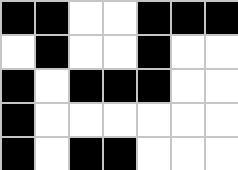[["black", "black", "white", "white", "black", "black", "black"], ["white", "black", "white", "white", "black", "white", "white"], ["black", "white", "black", "black", "black", "white", "white"], ["black", "white", "white", "white", "white", "white", "white"], ["black", "white", "black", "black", "white", "white", "white"]]